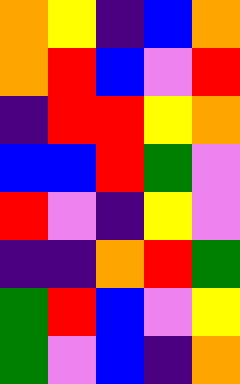[["orange", "yellow", "indigo", "blue", "orange"], ["orange", "red", "blue", "violet", "red"], ["indigo", "red", "red", "yellow", "orange"], ["blue", "blue", "red", "green", "violet"], ["red", "violet", "indigo", "yellow", "violet"], ["indigo", "indigo", "orange", "red", "green"], ["green", "red", "blue", "violet", "yellow"], ["green", "violet", "blue", "indigo", "orange"]]